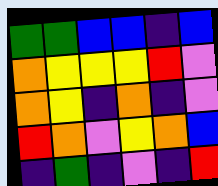[["green", "green", "blue", "blue", "indigo", "blue"], ["orange", "yellow", "yellow", "yellow", "red", "violet"], ["orange", "yellow", "indigo", "orange", "indigo", "violet"], ["red", "orange", "violet", "yellow", "orange", "blue"], ["indigo", "green", "indigo", "violet", "indigo", "red"]]